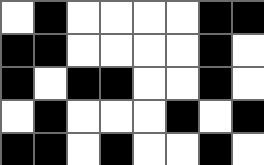[["white", "black", "white", "white", "white", "white", "black", "black"], ["black", "black", "white", "white", "white", "white", "black", "white"], ["black", "white", "black", "black", "white", "white", "black", "white"], ["white", "black", "white", "white", "white", "black", "white", "black"], ["black", "black", "white", "black", "white", "white", "black", "white"]]